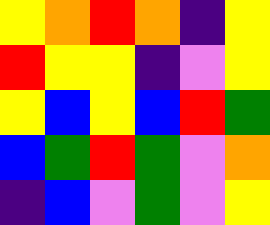[["yellow", "orange", "red", "orange", "indigo", "yellow"], ["red", "yellow", "yellow", "indigo", "violet", "yellow"], ["yellow", "blue", "yellow", "blue", "red", "green"], ["blue", "green", "red", "green", "violet", "orange"], ["indigo", "blue", "violet", "green", "violet", "yellow"]]